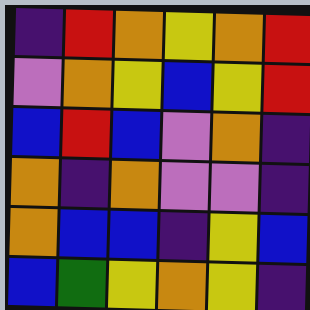[["indigo", "red", "orange", "yellow", "orange", "red"], ["violet", "orange", "yellow", "blue", "yellow", "red"], ["blue", "red", "blue", "violet", "orange", "indigo"], ["orange", "indigo", "orange", "violet", "violet", "indigo"], ["orange", "blue", "blue", "indigo", "yellow", "blue"], ["blue", "green", "yellow", "orange", "yellow", "indigo"]]